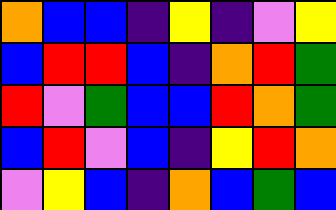[["orange", "blue", "blue", "indigo", "yellow", "indigo", "violet", "yellow"], ["blue", "red", "red", "blue", "indigo", "orange", "red", "green"], ["red", "violet", "green", "blue", "blue", "red", "orange", "green"], ["blue", "red", "violet", "blue", "indigo", "yellow", "red", "orange"], ["violet", "yellow", "blue", "indigo", "orange", "blue", "green", "blue"]]